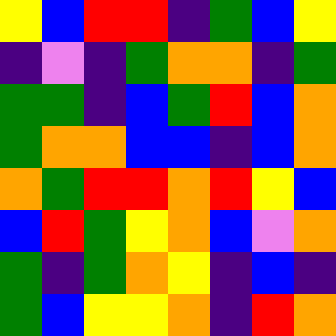[["yellow", "blue", "red", "red", "indigo", "green", "blue", "yellow"], ["indigo", "violet", "indigo", "green", "orange", "orange", "indigo", "green"], ["green", "green", "indigo", "blue", "green", "red", "blue", "orange"], ["green", "orange", "orange", "blue", "blue", "indigo", "blue", "orange"], ["orange", "green", "red", "red", "orange", "red", "yellow", "blue"], ["blue", "red", "green", "yellow", "orange", "blue", "violet", "orange"], ["green", "indigo", "green", "orange", "yellow", "indigo", "blue", "indigo"], ["green", "blue", "yellow", "yellow", "orange", "indigo", "red", "orange"]]